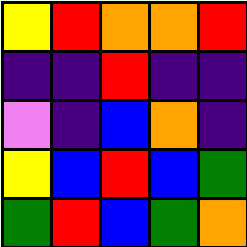[["yellow", "red", "orange", "orange", "red"], ["indigo", "indigo", "red", "indigo", "indigo"], ["violet", "indigo", "blue", "orange", "indigo"], ["yellow", "blue", "red", "blue", "green"], ["green", "red", "blue", "green", "orange"]]